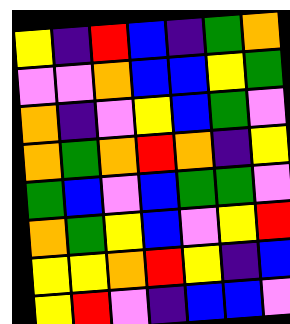[["yellow", "indigo", "red", "blue", "indigo", "green", "orange"], ["violet", "violet", "orange", "blue", "blue", "yellow", "green"], ["orange", "indigo", "violet", "yellow", "blue", "green", "violet"], ["orange", "green", "orange", "red", "orange", "indigo", "yellow"], ["green", "blue", "violet", "blue", "green", "green", "violet"], ["orange", "green", "yellow", "blue", "violet", "yellow", "red"], ["yellow", "yellow", "orange", "red", "yellow", "indigo", "blue"], ["yellow", "red", "violet", "indigo", "blue", "blue", "violet"]]